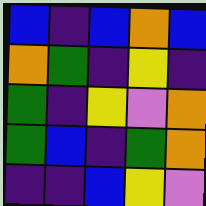[["blue", "indigo", "blue", "orange", "blue"], ["orange", "green", "indigo", "yellow", "indigo"], ["green", "indigo", "yellow", "violet", "orange"], ["green", "blue", "indigo", "green", "orange"], ["indigo", "indigo", "blue", "yellow", "violet"]]